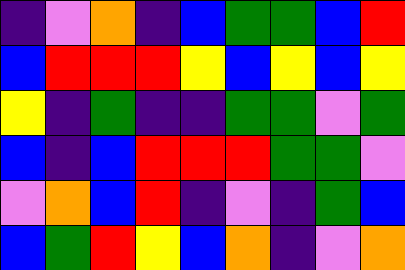[["indigo", "violet", "orange", "indigo", "blue", "green", "green", "blue", "red"], ["blue", "red", "red", "red", "yellow", "blue", "yellow", "blue", "yellow"], ["yellow", "indigo", "green", "indigo", "indigo", "green", "green", "violet", "green"], ["blue", "indigo", "blue", "red", "red", "red", "green", "green", "violet"], ["violet", "orange", "blue", "red", "indigo", "violet", "indigo", "green", "blue"], ["blue", "green", "red", "yellow", "blue", "orange", "indigo", "violet", "orange"]]